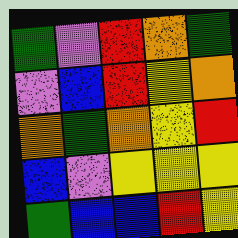[["green", "violet", "red", "orange", "green"], ["violet", "blue", "red", "yellow", "orange"], ["orange", "green", "orange", "yellow", "red"], ["blue", "violet", "yellow", "yellow", "yellow"], ["green", "blue", "blue", "red", "yellow"]]